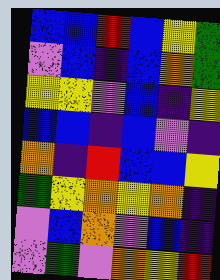[["blue", "blue", "red", "blue", "yellow", "green"], ["violet", "blue", "indigo", "blue", "orange", "green"], ["yellow", "yellow", "violet", "blue", "indigo", "yellow"], ["blue", "blue", "indigo", "blue", "violet", "indigo"], ["orange", "indigo", "red", "blue", "blue", "yellow"], ["green", "yellow", "orange", "yellow", "orange", "indigo"], ["violet", "blue", "orange", "violet", "blue", "indigo"], ["violet", "green", "violet", "orange", "yellow", "red"]]